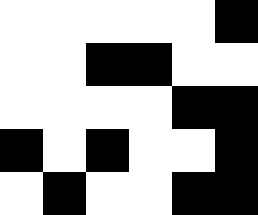[["white", "white", "white", "white", "white", "black"], ["white", "white", "black", "black", "white", "white"], ["white", "white", "white", "white", "black", "black"], ["black", "white", "black", "white", "white", "black"], ["white", "black", "white", "white", "black", "black"]]